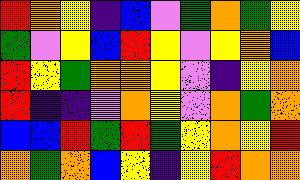[["red", "orange", "yellow", "indigo", "blue", "violet", "green", "orange", "green", "yellow"], ["green", "violet", "yellow", "blue", "red", "yellow", "violet", "yellow", "orange", "blue"], ["red", "yellow", "green", "orange", "orange", "yellow", "violet", "indigo", "yellow", "orange"], ["red", "indigo", "indigo", "violet", "orange", "yellow", "violet", "orange", "green", "orange"], ["blue", "blue", "red", "green", "red", "green", "yellow", "orange", "yellow", "red"], ["orange", "green", "orange", "blue", "yellow", "indigo", "yellow", "red", "orange", "orange"]]